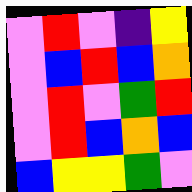[["violet", "red", "violet", "indigo", "yellow"], ["violet", "blue", "red", "blue", "orange"], ["violet", "red", "violet", "green", "red"], ["violet", "red", "blue", "orange", "blue"], ["blue", "yellow", "yellow", "green", "violet"]]